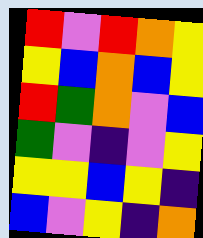[["red", "violet", "red", "orange", "yellow"], ["yellow", "blue", "orange", "blue", "yellow"], ["red", "green", "orange", "violet", "blue"], ["green", "violet", "indigo", "violet", "yellow"], ["yellow", "yellow", "blue", "yellow", "indigo"], ["blue", "violet", "yellow", "indigo", "orange"]]